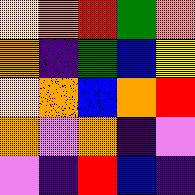[["yellow", "orange", "red", "green", "orange"], ["orange", "indigo", "green", "blue", "yellow"], ["yellow", "orange", "blue", "orange", "red"], ["orange", "violet", "orange", "indigo", "violet"], ["violet", "indigo", "red", "blue", "indigo"]]